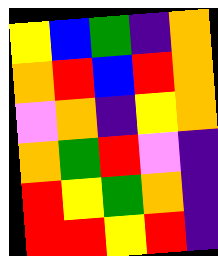[["yellow", "blue", "green", "indigo", "orange"], ["orange", "red", "blue", "red", "orange"], ["violet", "orange", "indigo", "yellow", "orange"], ["orange", "green", "red", "violet", "indigo"], ["red", "yellow", "green", "orange", "indigo"], ["red", "red", "yellow", "red", "indigo"]]